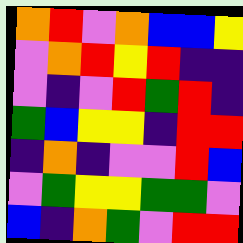[["orange", "red", "violet", "orange", "blue", "blue", "yellow"], ["violet", "orange", "red", "yellow", "red", "indigo", "indigo"], ["violet", "indigo", "violet", "red", "green", "red", "indigo"], ["green", "blue", "yellow", "yellow", "indigo", "red", "red"], ["indigo", "orange", "indigo", "violet", "violet", "red", "blue"], ["violet", "green", "yellow", "yellow", "green", "green", "violet"], ["blue", "indigo", "orange", "green", "violet", "red", "red"]]